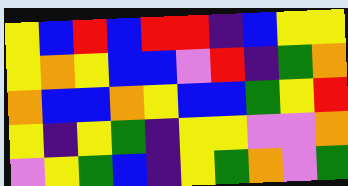[["yellow", "blue", "red", "blue", "red", "red", "indigo", "blue", "yellow", "yellow"], ["yellow", "orange", "yellow", "blue", "blue", "violet", "red", "indigo", "green", "orange"], ["orange", "blue", "blue", "orange", "yellow", "blue", "blue", "green", "yellow", "red"], ["yellow", "indigo", "yellow", "green", "indigo", "yellow", "yellow", "violet", "violet", "orange"], ["violet", "yellow", "green", "blue", "indigo", "yellow", "green", "orange", "violet", "green"]]